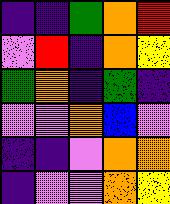[["indigo", "indigo", "green", "orange", "red"], ["violet", "red", "indigo", "orange", "yellow"], ["green", "orange", "indigo", "green", "indigo"], ["violet", "violet", "orange", "blue", "violet"], ["indigo", "indigo", "violet", "orange", "orange"], ["indigo", "violet", "violet", "orange", "yellow"]]